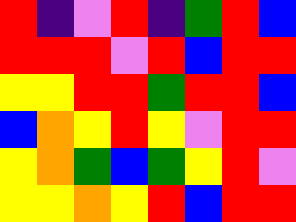[["red", "indigo", "violet", "red", "indigo", "green", "red", "blue"], ["red", "red", "red", "violet", "red", "blue", "red", "red"], ["yellow", "yellow", "red", "red", "green", "red", "red", "blue"], ["blue", "orange", "yellow", "red", "yellow", "violet", "red", "red"], ["yellow", "orange", "green", "blue", "green", "yellow", "red", "violet"], ["yellow", "yellow", "orange", "yellow", "red", "blue", "red", "red"]]